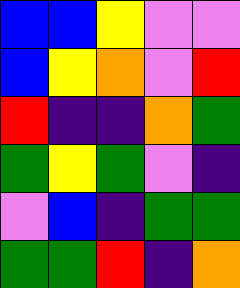[["blue", "blue", "yellow", "violet", "violet"], ["blue", "yellow", "orange", "violet", "red"], ["red", "indigo", "indigo", "orange", "green"], ["green", "yellow", "green", "violet", "indigo"], ["violet", "blue", "indigo", "green", "green"], ["green", "green", "red", "indigo", "orange"]]